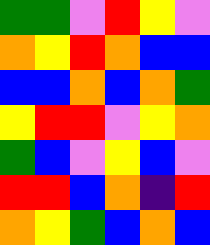[["green", "green", "violet", "red", "yellow", "violet"], ["orange", "yellow", "red", "orange", "blue", "blue"], ["blue", "blue", "orange", "blue", "orange", "green"], ["yellow", "red", "red", "violet", "yellow", "orange"], ["green", "blue", "violet", "yellow", "blue", "violet"], ["red", "red", "blue", "orange", "indigo", "red"], ["orange", "yellow", "green", "blue", "orange", "blue"]]